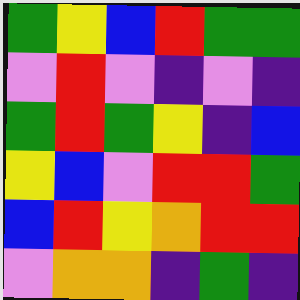[["green", "yellow", "blue", "red", "green", "green"], ["violet", "red", "violet", "indigo", "violet", "indigo"], ["green", "red", "green", "yellow", "indigo", "blue"], ["yellow", "blue", "violet", "red", "red", "green"], ["blue", "red", "yellow", "orange", "red", "red"], ["violet", "orange", "orange", "indigo", "green", "indigo"]]